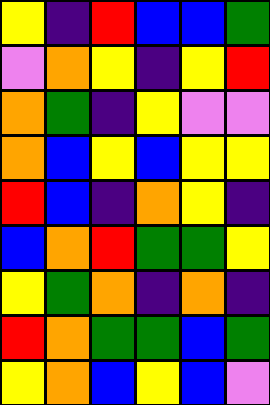[["yellow", "indigo", "red", "blue", "blue", "green"], ["violet", "orange", "yellow", "indigo", "yellow", "red"], ["orange", "green", "indigo", "yellow", "violet", "violet"], ["orange", "blue", "yellow", "blue", "yellow", "yellow"], ["red", "blue", "indigo", "orange", "yellow", "indigo"], ["blue", "orange", "red", "green", "green", "yellow"], ["yellow", "green", "orange", "indigo", "orange", "indigo"], ["red", "orange", "green", "green", "blue", "green"], ["yellow", "orange", "blue", "yellow", "blue", "violet"]]